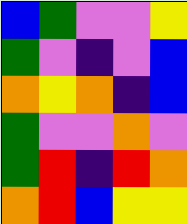[["blue", "green", "violet", "violet", "yellow"], ["green", "violet", "indigo", "violet", "blue"], ["orange", "yellow", "orange", "indigo", "blue"], ["green", "violet", "violet", "orange", "violet"], ["green", "red", "indigo", "red", "orange"], ["orange", "red", "blue", "yellow", "yellow"]]